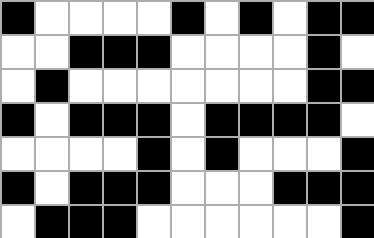[["black", "white", "white", "white", "white", "black", "white", "black", "white", "black", "black"], ["white", "white", "black", "black", "black", "white", "white", "white", "white", "black", "white"], ["white", "black", "white", "white", "white", "white", "white", "white", "white", "black", "black"], ["black", "white", "black", "black", "black", "white", "black", "black", "black", "black", "white"], ["white", "white", "white", "white", "black", "white", "black", "white", "white", "white", "black"], ["black", "white", "black", "black", "black", "white", "white", "white", "black", "black", "black"], ["white", "black", "black", "black", "white", "white", "white", "white", "white", "white", "black"]]